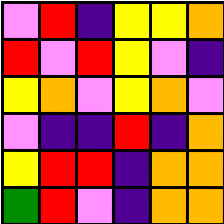[["violet", "red", "indigo", "yellow", "yellow", "orange"], ["red", "violet", "red", "yellow", "violet", "indigo"], ["yellow", "orange", "violet", "yellow", "orange", "violet"], ["violet", "indigo", "indigo", "red", "indigo", "orange"], ["yellow", "red", "red", "indigo", "orange", "orange"], ["green", "red", "violet", "indigo", "orange", "orange"]]